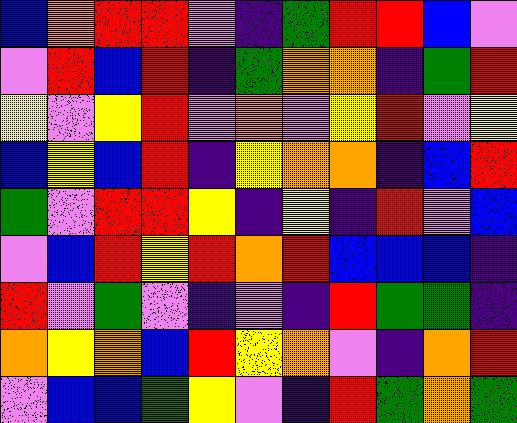[["blue", "orange", "red", "red", "violet", "indigo", "green", "red", "red", "blue", "violet"], ["violet", "red", "blue", "red", "indigo", "green", "orange", "orange", "indigo", "green", "red"], ["yellow", "violet", "yellow", "red", "violet", "orange", "violet", "yellow", "red", "violet", "yellow"], ["blue", "yellow", "blue", "red", "indigo", "yellow", "orange", "orange", "indigo", "blue", "red"], ["green", "violet", "red", "red", "yellow", "indigo", "yellow", "indigo", "red", "violet", "blue"], ["violet", "blue", "red", "yellow", "red", "orange", "red", "blue", "blue", "blue", "indigo"], ["red", "violet", "green", "violet", "indigo", "violet", "indigo", "red", "green", "green", "indigo"], ["orange", "yellow", "orange", "blue", "red", "yellow", "orange", "violet", "indigo", "orange", "red"], ["violet", "blue", "blue", "green", "yellow", "violet", "indigo", "red", "green", "orange", "green"]]